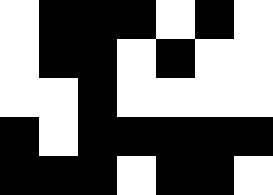[["white", "black", "black", "black", "white", "black", "white"], ["white", "black", "black", "white", "black", "white", "white"], ["white", "white", "black", "white", "white", "white", "white"], ["black", "white", "black", "black", "black", "black", "black"], ["black", "black", "black", "white", "black", "black", "white"]]